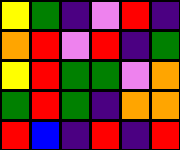[["yellow", "green", "indigo", "violet", "red", "indigo"], ["orange", "red", "violet", "red", "indigo", "green"], ["yellow", "red", "green", "green", "violet", "orange"], ["green", "red", "green", "indigo", "orange", "orange"], ["red", "blue", "indigo", "red", "indigo", "red"]]